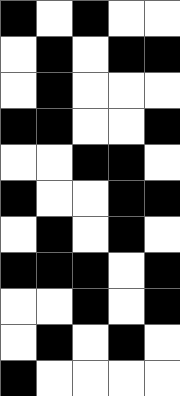[["black", "white", "black", "white", "white"], ["white", "black", "white", "black", "black"], ["white", "black", "white", "white", "white"], ["black", "black", "white", "white", "black"], ["white", "white", "black", "black", "white"], ["black", "white", "white", "black", "black"], ["white", "black", "white", "black", "white"], ["black", "black", "black", "white", "black"], ["white", "white", "black", "white", "black"], ["white", "black", "white", "black", "white"], ["black", "white", "white", "white", "white"]]